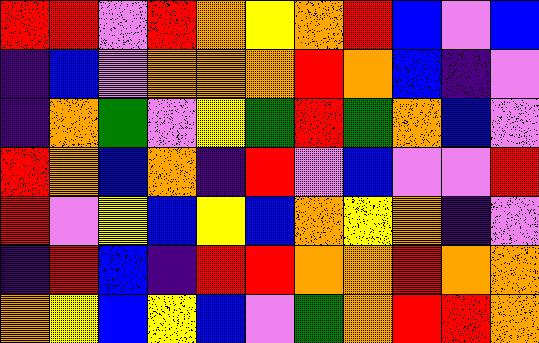[["red", "red", "violet", "red", "orange", "yellow", "orange", "red", "blue", "violet", "blue"], ["indigo", "blue", "violet", "orange", "orange", "orange", "red", "orange", "blue", "indigo", "violet"], ["indigo", "orange", "green", "violet", "yellow", "green", "red", "green", "orange", "blue", "violet"], ["red", "orange", "blue", "orange", "indigo", "red", "violet", "blue", "violet", "violet", "red"], ["red", "violet", "yellow", "blue", "yellow", "blue", "orange", "yellow", "orange", "indigo", "violet"], ["indigo", "red", "blue", "indigo", "red", "red", "orange", "orange", "red", "orange", "orange"], ["orange", "yellow", "blue", "yellow", "blue", "violet", "green", "orange", "red", "red", "orange"]]